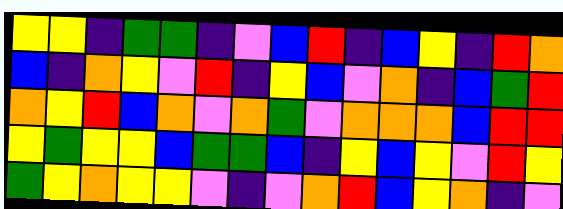[["yellow", "yellow", "indigo", "green", "green", "indigo", "violet", "blue", "red", "indigo", "blue", "yellow", "indigo", "red", "orange"], ["blue", "indigo", "orange", "yellow", "violet", "red", "indigo", "yellow", "blue", "violet", "orange", "indigo", "blue", "green", "red"], ["orange", "yellow", "red", "blue", "orange", "violet", "orange", "green", "violet", "orange", "orange", "orange", "blue", "red", "red"], ["yellow", "green", "yellow", "yellow", "blue", "green", "green", "blue", "indigo", "yellow", "blue", "yellow", "violet", "red", "yellow"], ["green", "yellow", "orange", "yellow", "yellow", "violet", "indigo", "violet", "orange", "red", "blue", "yellow", "orange", "indigo", "violet"]]